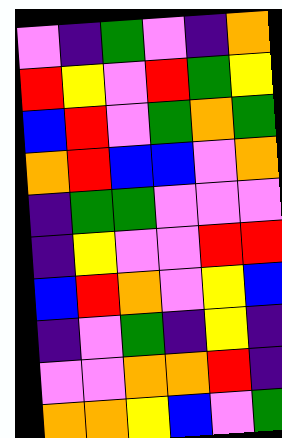[["violet", "indigo", "green", "violet", "indigo", "orange"], ["red", "yellow", "violet", "red", "green", "yellow"], ["blue", "red", "violet", "green", "orange", "green"], ["orange", "red", "blue", "blue", "violet", "orange"], ["indigo", "green", "green", "violet", "violet", "violet"], ["indigo", "yellow", "violet", "violet", "red", "red"], ["blue", "red", "orange", "violet", "yellow", "blue"], ["indigo", "violet", "green", "indigo", "yellow", "indigo"], ["violet", "violet", "orange", "orange", "red", "indigo"], ["orange", "orange", "yellow", "blue", "violet", "green"]]